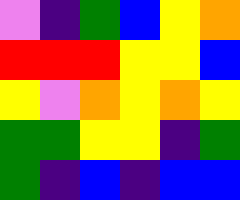[["violet", "indigo", "green", "blue", "yellow", "orange"], ["red", "red", "red", "yellow", "yellow", "blue"], ["yellow", "violet", "orange", "yellow", "orange", "yellow"], ["green", "green", "yellow", "yellow", "indigo", "green"], ["green", "indigo", "blue", "indigo", "blue", "blue"]]